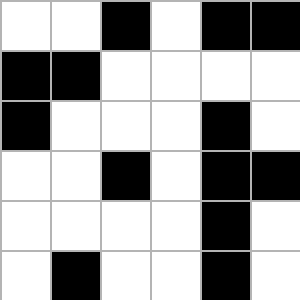[["white", "white", "black", "white", "black", "black"], ["black", "black", "white", "white", "white", "white"], ["black", "white", "white", "white", "black", "white"], ["white", "white", "black", "white", "black", "black"], ["white", "white", "white", "white", "black", "white"], ["white", "black", "white", "white", "black", "white"]]